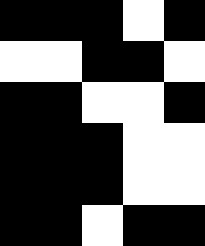[["black", "black", "black", "white", "black"], ["white", "white", "black", "black", "white"], ["black", "black", "white", "white", "black"], ["black", "black", "black", "white", "white"], ["black", "black", "black", "white", "white"], ["black", "black", "white", "black", "black"]]